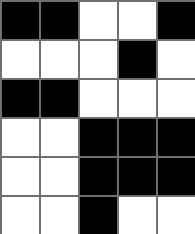[["black", "black", "white", "white", "black"], ["white", "white", "white", "black", "white"], ["black", "black", "white", "white", "white"], ["white", "white", "black", "black", "black"], ["white", "white", "black", "black", "black"], ["white", "white", "black", "white", "white"]]